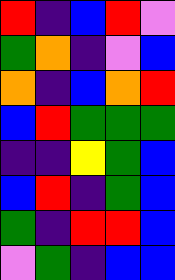[["red", "indigo", "blue", "red", "violet"], ["green", "orange", "indigo", "violet", "blue"], ["orange", "indigo", "blue", "orange", "red"], ["blue", "red", "green", "green", "green"], ["indigo", "indigo", "yellow", "green", "blue"], ["blue", "red", "indigo", "green", "blue"], ["green", "indigo", "red", "red", "blue"], ["violet", "green", "indigo", "blue", "blue"]]